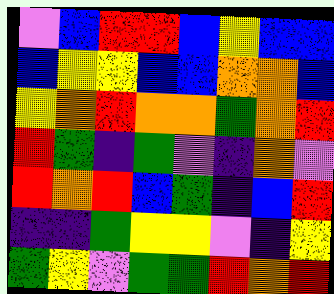[["violet", "blue", "red", "red", "blue", "yellow", "blue", "blue"], ["blue", "yellow", "yellow", "blue", "blue", "orange", "orange", "blue"], ["yellow", "orange", "red", "orange", "orange", "green", "orange", "red"], ["red", "green", "indigo", "green", "violet", "indigo", "orange", "violet"], ["red", "orange", "red", "blue", "green", "indigo", "blue", "red"], ["indigo", "indigo", "green", "yellow", "yellow", "violet", "indigo", "yellow"], ["green", "yellow", "violet", "green", "green", "red", "orange", "red"]]